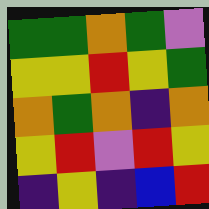[["green", "green", "orange", "green", "violet"], ["yellow", "yellow", "red", "yellow", "green"], ["orange", "green", "orange", "indigo", "orange"], ["yellow", "red", "violet", "red", "yellow"], ["indigo", "yellow", "indigo", "blue", "red"]]